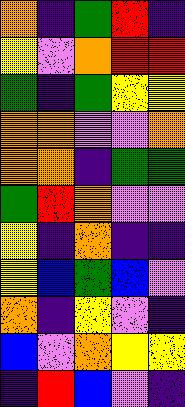[["orange", "indigo", "green", "red", "indigo"], ["yellow", "violet", "orange", "red", "red"], ["green", "indigo", "green", "yellow", "yellow"], ["orange", "orange", "violet", "violet", "orange"], ["orange", "orange", "indigo", "green", "green"], ["green", "red", "orange", "violet", "violet"], ["yellow", "indigo", "orange", "indigo", "indigo"], ["yellow", "blue", "green", "blue", "violet"], ["orange", "indigo", "yellow", "violet", "indigo"], ["blue", "violet", "orange", "yellow", "yellow"], ["indigo", "red", "blue", "violet", "indigo"]]